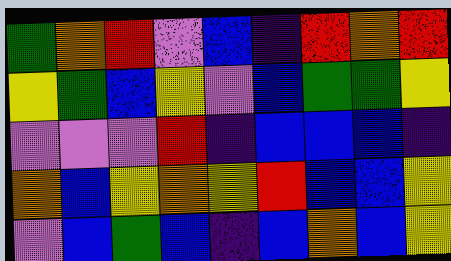[["green", "orange", "red", "violet", "blue", "indigo", "red", "orange", "red"], ["yellow", "green", "blue", "yellow", "violet", "blue", "green", "green", "yellow"], ["violet", "violet", "violet", "red", "indigo", "blue", "blue", "blue", "indigo"], ["orange", "blue", "yellow", "orange", "yellow", "red", "blue", "blue", "yellow"], ["violet", "blue", "green", "blue", "indigo", "blue", "orange", "blue", "yellow"]]